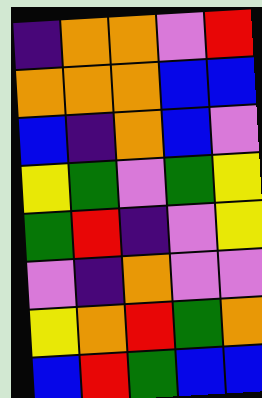[["indigo", "orange", "orange", "violet", "red"], ["orange", "orange", "orange", "blue", "blue"], ["blue", "indigo", "orange", "blue", "violet"], ["yellow", "green", "violet", "green", "yellow"], ["green", "red", "indigo", "violet", "yellow"], ["violet", "indigo", "orange", "violet", "violet"], ["yellow", "orange", "red", "green", "orange"], ["blue", "red", "green", "blue", "blue"]]